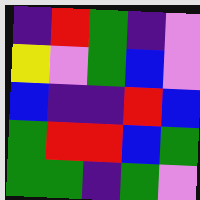[["indigo", "red", "green", "indigo", "violet"], ["yellow", "violet", "green", "blue", "violet"], ["blue", "indigo", "indigo", "red", "blue"], ["green", "red", "red", "blue", "green"], ["green", "green", "indigo", "green", "violet"]]